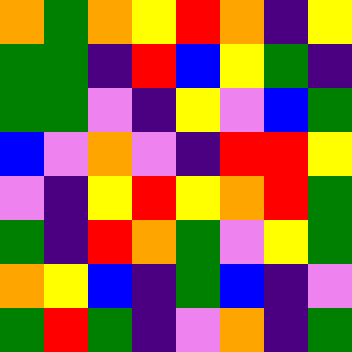[["orange", "green", "orange", "yellow", "red", "orange", "indigo", "yellow"], ["green", "green", "indigo", "red", "blue", "yellow", "green", "indigo"], ["green", "green", "violet", "indigo", "yellow", "violet", "blue", "green"], ["blue", "violet", "orange", "violet", "indigo", "red", "red", "yellow"], ["violet", "indigo", "yellow", "red", "yellow", "orange", "red", "green"], ["green", "indigo", "red", "orange", "green", "violet", "yellow", "green"], ["orange", "yellow", "blue", "indigo", "green", "blue", "indigo", "violet"], ["green", "red", "green", "indigo", "violet", "orange", "indigo", "green"]]